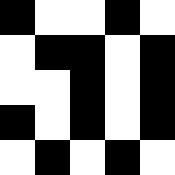[["black", "white", "white", "black", "white"], ["white", "black", "black", "white", "black"], ["white", "white", "black", "white", "black"], ["black", "white", "black", "white", "black"], ["white", "black", "white", "black", "white"]]